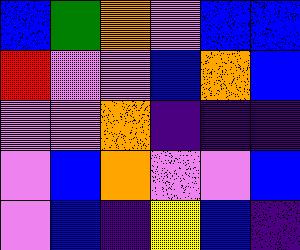[["blue", "green", "orange", "violet", "blue", "blue"], ["red", "violet", "violet", "blue", "orange", "blue"], ["violet", "violet", "orange", "indigo", "indigo", "indigo"], ["violet", "blue", "orange", "violet", "violet", "blue"], ["violet", "blue", "indigo", "yellow", "blue", "indigo"]]